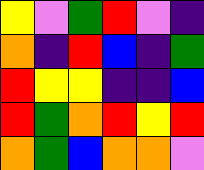[["yellow", "violet", "green", "red", "violet", "indigo"], ["orange", "indigo", "red", "blue", "indigo", "green"], ["red", "yellow", "yellow", "indigo", "indigo", "blue"], ["red", "green", "orange", "red", "yellow", "red"], ["orange", "green", "blue", "orange", "orange", "violet"]]